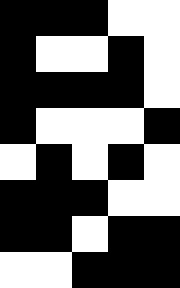[["black", "black", "black", "white", "white"], ["black", "white", "white", "black", "white"], ["black", "black", "black", "black", "white"], ["black", "white", "white", "white", "black"], ["white", "black", "white", "black", "white"], ["black", "black", "black", "white", "white"], ["black", "black", "white", "black", "black"], ["white", "white", "black", "black", "black"]]